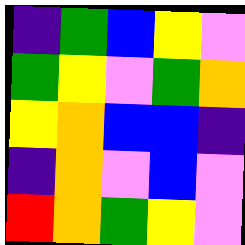[["indigo", "green", "blue", "yellow", "violet"], ["green", "yellow", "violet", "green", "orange"], ["yellow", "orange", "blue", "blue", "indigo"], ["indigo", "orange", "violet", "blue", "violet"], ["red", "orange", "green", "yellow", "violet"]]